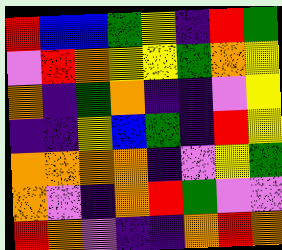[["red", "blue", "blue", "green", "yellow", "indigo", "red", "green"], ["violet", "red", "orange", "yellow", "yellow", "green", "orange", "yellow"], ["orange", "indigo", "green", "orange", "indigo", "indigo", "violet", "yellow"], ["indigo", "indigo", "yellow", "blue", "green", "indigo", "red", "yellow"], ["orange", "orange", "orange", "orange", "indigo", "violet", "yellow", "green"], ["orange", "violet", "indigo", "orange", "red", "green", "violet", "violet"], ["red", "orange", "violet", "indigo", "indigo", "orange", "red", "orange"]]